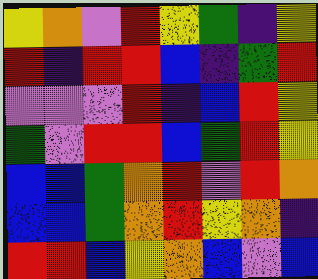[["yellow", "orange", "violet", "red", "yellow", "green", "indigo", "yellow"], ["red", "indigo", "red", "red", "blue", "indigo", "green", "red"], ["violet", "violet", "violet", "red", "indigo", "blue", "red", "yellow"], ["green", "violet", "red", "red", "blue", "green", "red", "yellow"], ["blue", "blue", "green", "orange", "red", "violet", "red", "orange"], ["blue", "blue", "green", "orange", "red", "yellow", "orange", "indigo"], ["red", "red", "blue", "yellow", "orange", "blue", "violet", "blue"]]